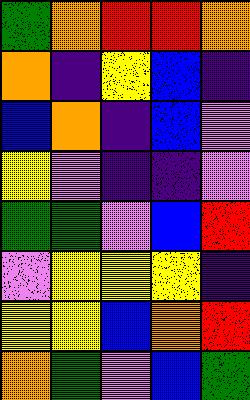[["green", "orange", "red", "red", "orange"], ["orange", "indigo", "yellow", "blue", "indigo"], ["blue", "orange", "indigo", "blue", "violet"], ["yellow", "violet", "indigo", "indigo", "violet"], ["green", "green", "violet", "blue", "red"], ["violet", "yellow", "yellow", "yellow", "indigo"], ["yellow", "yellow", "blue", "orange", "red"], ["orange", "green", "violet", "blue", "green"]]